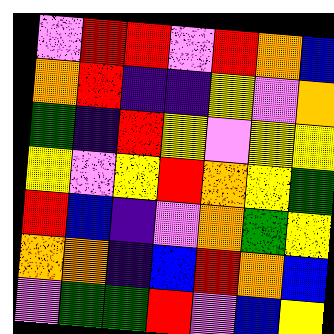[["violet", "red", "red", "violet", "red", "orange", "blue"], ["orange", "red", "indigo", "indigo", "yellow", "violet", "orange"], ["green", "indigo", "red", "yellow", "violet", "yellow", "yellow"], ["yellow", "violet", "yellow", "red", "orange", "yellow", "green"], ["red", "blue", "indigo", "violet", "orange", "green", "yellow"], ["orange", "orange", "indigo", "blue", "red", "orange", "blue"], ["violet", "green", "green", "red", "violet", "blue", "yellow"]]